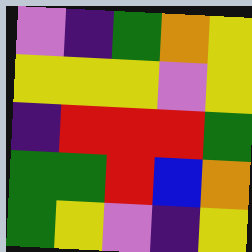[["violet", "indigo", "green", "orange", "yellow"], ["yellow", "yellow", "yellow", "violet", "yellow"], ["indigo", "red", "red", "red", "green"], ["green", "green", "red", "blue", "orange"], ["green", "yellow", "violet", "indigo", "yellow"]]